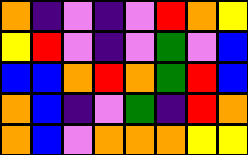[["orange", "indigo", "violet", "indigo", "violet", "red", "orange", "yellow"], ["yellow", "red", "violet", "indigo", "violet", "green", "violet", "blue"], ["blue", "blue", "orange", "red", "orange", "green", "red", "blue"], ["orange", "blue", "indigo", "violet", "green", "indigo", "red", "orange"], ["orange", "blue", "violet", "orange", "orange", "orange", "yellow", "yellow"]]